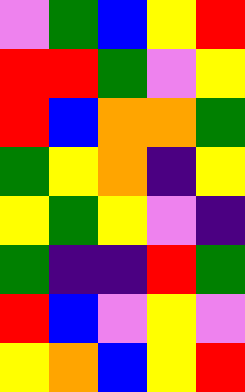[["violet", "green", "blue", "yellow", "red"], ["red", "red", "green", "violet", "yellow"], ["red", "blue", "orange", "orange", "green"], ["green", "yellow", "orange", "indigo", "yellow"], ["yellow", "green", "yellow", "violet", "indigo"], ["green", "indigo", "indigo", "red", "green"], ["red", "blue", "violet", "yellow", "violet"], ["yellow", "orange", "blue", "yellow", "red"]]